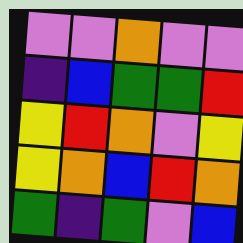[["violet", "violet", "orange", "violet", "violet"], ["indigo", "blue", "green", "green", "red"], ["yellow", "red", "orange", "violet", "yellow"], ["yellow", "orange", "blue", "red", "orange"], ["green", "indigo", "green", "violet", "blue"]]